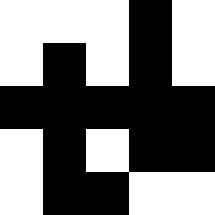[["white", "white", "white", "black", "white"], ["white", "black", "white", "black", "white"], ["black", "black", "black", "black", "black"], ["white", "black", "white", "black", "black"], ["white", "black", "black", "white", "white"]]